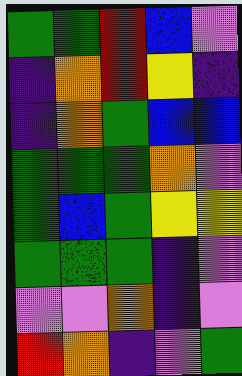[["green", "green", "red", "blue", "violet"], ["indigo", "orange", "red", "yellow", "indigo"], ["indigo", "orange", "green", "blue", "blue"], ["green", "green", "green", "orange", "violet"], ["green", "blue", "green", "yellow", "yellow"], ["green", "green", "green", "indigo", "violet"], ["violet", "violet", "orange", "indigo", "violet"], ["red", "orange", "indigo", "violet", "green"]]